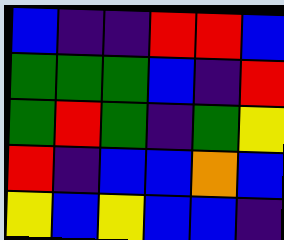[["blue", "indigo", "indigo", "red", "red", "blue"], ["green", "green", "green", "blue", "indigo", "red"], ["green", "red", "green", "indigo", "green", "yellow"], ["red", "indigo", "blue", "blue", "orange", "blue"], ["yellow", "blue", "yellow", "blue", "blue", "indigo"]]